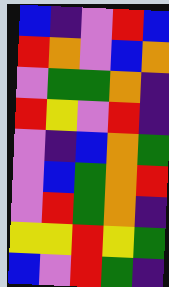[["blue", "indigo", "violet", "red", "blue"], ["red", "orange", "violet", "blue", "orange"], ["violet", "green", "green", "orange", "indigo"], ["red", "yellow", "violet", "red", "indigo"], ["violet", "indigo", "blue", "orange", "green"], ["violet", "blue", "green", "orange", "red"], ["violet", "red", "green", "orange", "indigo"], ["yellow", "yellow", "red", "yellow", "green"], ["blue", "violet", "red", "green", "indigo"]]